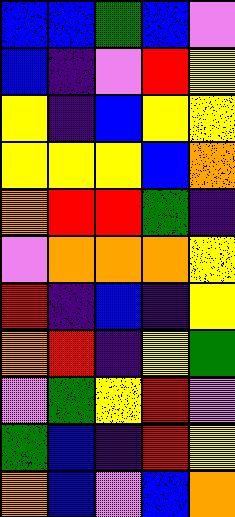[["blue", "blue", "green", "blue", "violet"], ["blue", "indigo", "violet", "red", "yellow"], ["yellow", "indigo", "blue", "yellow", "yellow"], ["yellow", "yellow", "yellow", "blue", "orange"], ["orange", "red", "red", "green", "indigo"], ["violet", "orange", "orange", "orange", "yellow"], ["red", "indigo", "blue", "indigo", "yellow"], ["orange", "red", "indigo", "yellow", "green"], ["violet", "green", "yellow", "red", "violet"], ["green", "blue", "indigo", "red", "yellow"], ["orange", "blue", "violet", "blue", "orange"]]